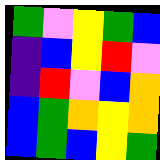[["green", "violet", "yellow", "green", "blue"], ["indigo", "blue", "yellow", "red", "violet"], ["indigo", "red", "violet", "blue", "orange"], ["blue", "green", "orange", "yellow", "orange"], ["blue", "green", "blue", "yellow", "green"]]